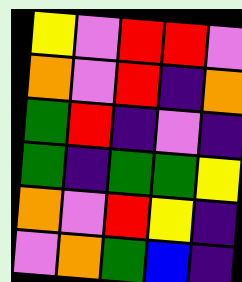[["yellow", "violet", "red", "red", "violet"], ["orange", "violet", "red", "indigo", "orange"], ["green", "red", "indigo", "violet", "indigo"], ["green", "indigo", "green", "green", "yellow"], ["orange", "violet", "red", "yellow", "indigo"], ["violet", "orange", "green", "blue", "indigo"]]